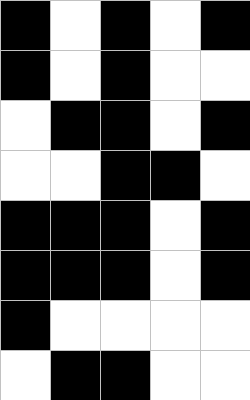[["black", "white", "black", "white", "black"], ["black", "white", "black", "white", "white"], ["white", "black", "black", "white", "black"], ["white", "white", "black", "black", "white"], ["black", "black", "black", "white", "black"], ["black", "black", "black", "white", "black"], ["black", "white", "white", "white", "white"], ["white", "black", "black", "white", "white"]]